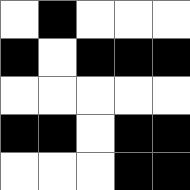[["white", "black", "white", "white", "white"], ["black", "white", "black", "black", "black"], ["white", "white", "white", "white", "white"], ["black", "black", "white", "black", "black"], ["white", "white", "white", "black", "black"]]